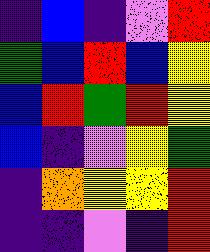[["indigo", "blue", "indigo", "violet", "red"], ["green", "blue", "red", "blue", "yellow"], ["blue", "red", "green", "red", "yellow"], ["blue", "indigo", "violet", "yellow", "green"], ["indigo", "orange", "yellow", "yellow", "red"], ["indigo", "indigo", "violet", "indigo", "red"]]